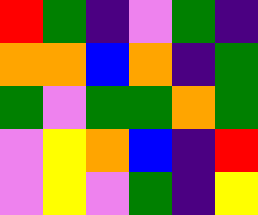[["red", "green", "indigo", "violet", "green", "indigo"], ["orange", "orange", "blue", "orange", "indigo", "green"], ["green", "violet", "green", "green", "orange", "green"], ["violet", "yellow", "orange", "blue", "indigo", "red"], ["violet", "yellow", "violet", "green", "indigo", "yellow"]]